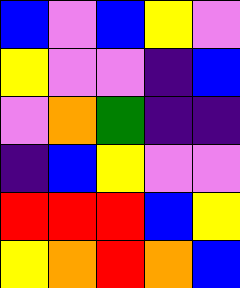[["blue", "violet", "blue", "yellow", "violet"], ["yellow", "violet", "violet", "indigo", "blue"], ["violet", "orange", "green", "indigo", "indigo"], ["indigo", "blue", "yellow", "violet", "violet"], ["red", "red", "red", "blue", "yellow"], ["yellow", "orange", "red", "orange", "blue"]]